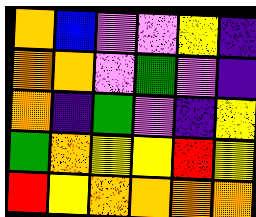[["orange", "blue", "violet", "violet", "yellow", "indigo"], ["orange", "orange", "violet", "green", "violet", "indigo"], ["orange", "indigo", "green", "violet", "indigo", "yellow"], ["green", "orange", "yellow", "yellow", "red", "yellow"], ["red", "yellow", "orange", "orange", "orange", "orange"]]